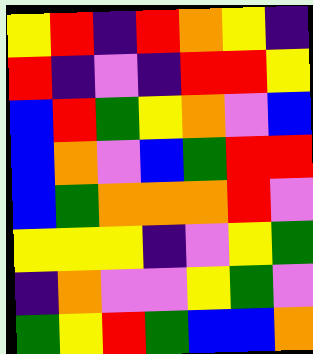[["yellow", "red", "indigo", "red", "orange", "yellow", "indigo"], ["red", "indigo", "violet", "indigo", "red", "red", "yellow"], ["blue", "red", "green", "yellow", "orange", "violet", "blue"], ["blue", "orange", "violet", "blue", "green", "red", "red"], ["blue", "green", "orange", "orange", "orange", "red", "violet"], ["yellow", "yellow", "yellow", "indigo", "violet", "yellow", "green"], ["indigo", "orange", "violet", "violet", "yellow", "green", "violet"], ["green", "yellow", "red", "green", "blue", "blue", "orange"]]